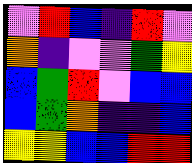[["violet", "red", "blue", "indigo", "red", "violet"], ["orange", "indigo", "violet", "violet", "green", "yellow"], ["blue", "green", "red", "violet", "blue", "blue"], ["blue", "green", "orange", "indigo", "indigo", "blue"], ["yellow", "yellow", "blue", "blue", "red", "red"]]